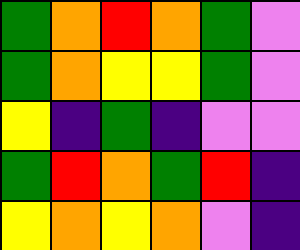[["green", "orange", "red", "orange", "green", "violet"], ["green", "orange", "yellow", "yellow", "green", "violet"], ["yellow", "indigo", "green", "indigo", "violet", "violet"], ["green", "red", "orange", "green", "red", "indigo"], ["yellow", "orange", "yellow", "orange", "violet", "indigo"]]